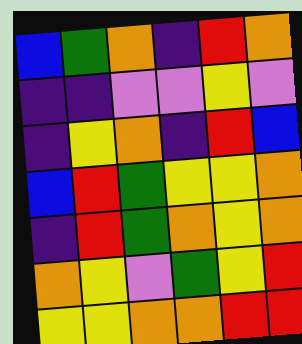[["blue", "green", "orange", "indigo", "red", "orange"], ["indigo", "indigo", "violet", "violet", "yellow", "violet"], ["indigo", "yellow", "orange", "indigo", "red", "blue"], ["blue", "red", "green", "yellow", "yellow", "orange"], ["indigo", "red", "green", "orange", "yellow", "orange"], ["orange", "yellow", "violet", "green", "yellow", "red"], ["yellow", "yellow", "orange", "orange", "red", "red"]]